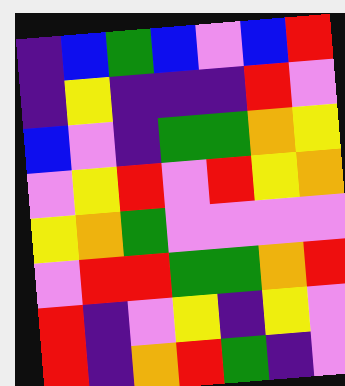[["indigo", "blue", "green", "blue", "violet", "blue", "red"], ["indigo", "yellow", "indigo", "indigo", "indigo", "red", "violet"], ["blue", "violet", "indigo", "green", "green", "orange", "yellow"], ["violet", "yellow", "red", "violet", "red", "yellow", "orange"], ["yellow", "orange", "green", "violet", "violet", "violet", "violet"], ["violet", "red", "red", "green", "green", "orange", "red"], ["red", "indigo", "violet", "yellow", "indigo", "yellow", "violet"], ["red", "indigo", "orange", "red", "green", "indigo", "violet"]]